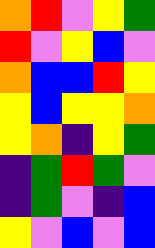[["orange", "red", "violet", "yellow", "green"], ["red", "violet", "yellow", "blue", "violet"], ["orange", "blue", "blue", "red", "yellow"], ["yellow", "blue", "yellow", "yellow", "orange"], ["yellow", "orange", "indigo", "yellow", "green"], ["indigo", "green", "red", "green", "violet"], ["indigo", "green", "violet", "indigo", "blue"], ["yellow", "violet", "blue", "violet", "blue"]]